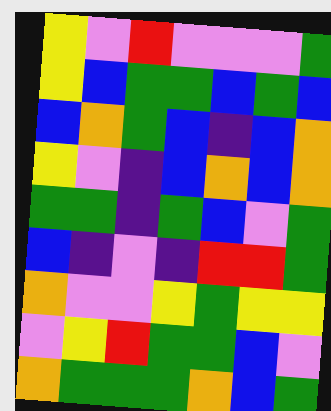[["yellow", "violet", "red", "violet", "violet", "violet", "green"], ["yellow", "blue", "green", "green", "blue", "green", "blue"], ["blue", "orange", "green", "blue", "indigo", "blue", "orange"], ["yellow", "violet", "indigo", "blue", "orange", "blue", "orange"], ["green", "green", "indigo", "green", "blue", "violet", "green"], ["blue", "indigo", "violet", "indigo", "red", "red", "green"], ["orange", "violet", "violet", "yellow", "green", "yellow", "yellow"], ["violet", "yellow", "red", "green", "green", "blue", "violet"], ["orange", "green", "green", "green", "orange", "blue", "green"]]